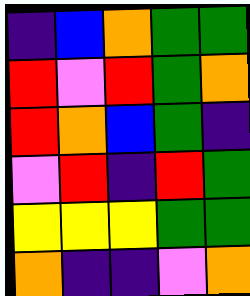[["indigo", "blue", "orange", "green", "green"], ["red", "violet", "red", "green", "orange"], ["red", "orange", "blue", "green", "indigo"], ["violet", "red", "indigo", "red", "green"], ["yellow", "yellow", "yellow", "green", "green"], ["orange", "indigo", "indigo", "violet", "orange"]]